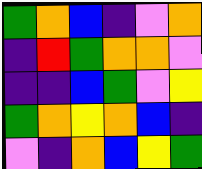[["green", "orange", "blue", "indigo", "violet", "orange"], ["indigo", "red", "green", "orange", "orange", "violet"], ["indigo", "indigo", "blue", "green", "violet", "yellow"], ["green", "orange", "yellow", "orange", "blue", "indigo"], ["violet", "indigo", "orange", "blue", "yellow", "green"]]